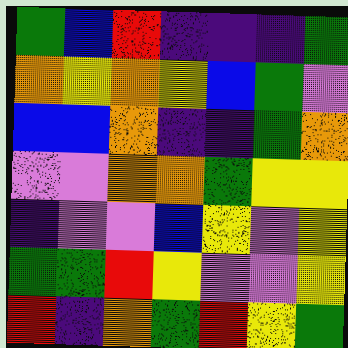[["green", "blue", "red", "indigo", "indigo", "indigo", "green"], ["orange", "yellow", "orange", "yellow", "blue", "green", "violet"], ["blue", "blue", "orange", "indigo", "indigo", "green", "orange"], ["violet", "violet", "orange", "orange", "green", "yellow", "yellow"], ["indigo", "violet", "violet", "blue", "yellow", "violet", "yellow"], ["green", "green", "red", "yellow", "violet", "violet", "yellow"], ["red", "indigo", "orange", "green", "red", "yellow", "green"]]